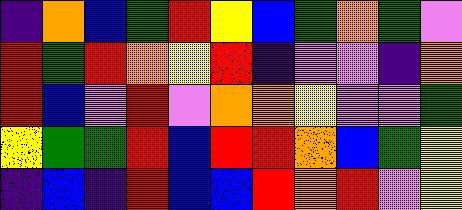[["indigo", "orange", "blue", "green", "red", "yellow", "blue", "green", "orange", "green", "violet"], ["red", "green", "red", "orange", "yellow", "red", "indigo", "violet", "violet", "indigo", "orange"], ["red", "blue", "violet", "red", "violet", "orange", "orange", "yellow", "violet", "violet", "green"], ["yellow", "green", "green", "red", "blue", "red", "red", "orange", "blue", "green", "yellow"], ["indigo", "blue", "indigo", "red", "blue", "blue", "red", "orange", "red", "violet", "yellow"]]